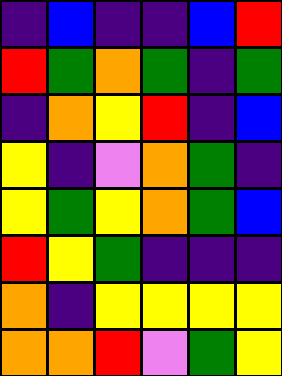[["indigo", "blue", "indigo", "indigo", "blue", "red"], ["red", "green", "orange", "green", "indigo", "green"], ["indigo", "orange", "yellow", "red", "indigo", "blue"], ["yellow", "indigo", "violet", "orange", "green", "indigo"], ["yellow", "green", "yellow", "orange", "green", "blue"], ["red", "yellow", "green", "indigo", "indigo", "indigo"], ["orange", "indigo", "yellow", "yellow", "yellow", "yellow"], ["orange", "orange", "red", "violet", "green", "yellow"]]